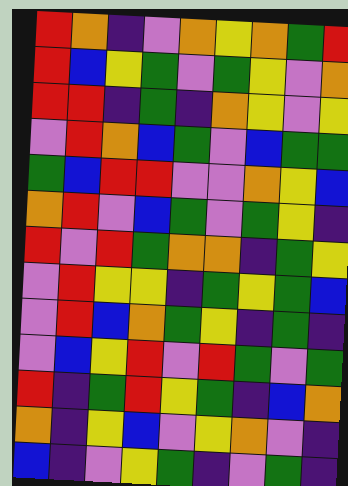[["red", "orange", "indigo", "violet", "orange", "yellow", "orange", "green", "red"], ["red", "blue", "yellow", "green", "violet", "green", "yellow", "violet", "orange"], ["red", "red", "indigo", "green", "indigo", "orange", "yellow", "violet", "yellow"], ["violet", "red", "orange", "blue", "green", "violet", "blue", "green", "green"], ["green", "blue", "red", "red", "violet", "violet", "orange", "yellow", "blue"], ["orange", "red", "violet", "blue", "green", "violet", "green", "yellow", "indigo"], ["red", "violet", "red", "green", "orange", "orange", "indigo", "green", "yellow"], ["violet", "red", "yellow", "yellow", "indigo", "green", "yellow", "green", "blue"], ["violet", "red", "blue", "orange", "green", "yellow", "indigo", "green", "indigo"], ["violet", "blue", "yellow", "red", "violet", "red", "green", "violet", "green"], ["red", "indigo", "green", "red", "yellow", "green", "indigo", "blue", "orange"], ["orange", "indigo", "yellow", "blue", "violet", "yellow", "orange", "violet", "indigo"], ["blue", "indigo", "violet", "yellow", "green", "indigo", "violet", "green", "indigo"]]